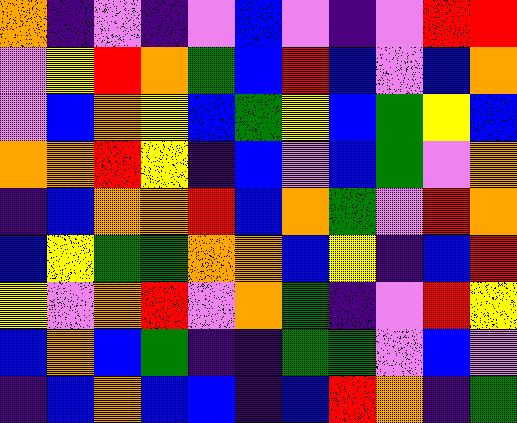[["orange", "indigo", "violet", "indigo", "violet", "blue", "violet", "indigo", "violet", "red", "red"], ["violet", "yellow", "red", "orange", "green", "blue", "red", "blue", "violet", "blue", "orange"], ["violet", "blue", "orange", "yellow", "blue", "green", "yellow", "blue", "green", "yellow", "blue"], ["orange", "orange", "red", "yellow", "indigo", "blue", "violet", "blue", "green", "violet", "orange"], ["indigo", "blue", "orange", "orange", "red", "blue", "orange", "green", "violet", "red", "orange"], ["blue", "yellow", "green", "green", "orange", "orange", "blue", "yellow", "indigo", "blue", "red"], ["yellow", "violet", "orange", "red", "violet", "orange", "green", "indigo", "violet", "red", "yellow"], ["blue", "orange", "blue", "green", "indigo", "indigo", "green", "green", "violet", "blue", "violet"], ["indigo", "blue", "orange", "blue", "blue", "indigo", "blue", "red", "orange", "indigo", "green"]]